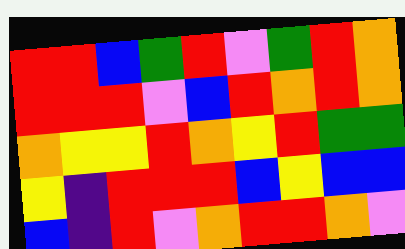[["red", "red", "blue", "green", "red", "violet", "green", "red", "orange"], ["red", "red", "red", "violet", "blue", "red", "orange", "red", "orange"], ["orange", "yellow", "yellow", "red", "orange", "yellow", "red", "green", "green"], ["yellow", "indigo", "red", "red", "red", "blue", "yellow", "blue", "blue"], ["blue", "indigo", "red", "violet", "orange", "red", "red", "orange", "violet"]]